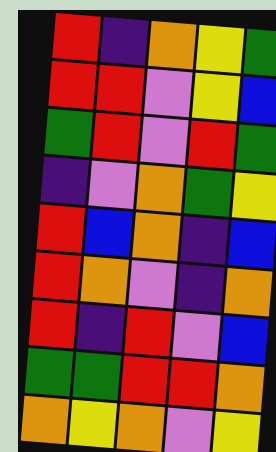[["red", "indigo", "orange", "yellow", "green"], ["red", "red", "violet", "yellow", "blue"], ["green", "red", "violet", "red", "green"], ["indigo", "violet", "orange", "green", "yellow"], ["red", "blue", "orange", "indigo", "blue"], ["red", "orange", "violet", "indigo", "orange"], ["red", "indigo", "red", "violet", "blue"], ["green", "green", "red", "red", "orange"], ["orange", "yellow", "orange", "violet", "yellow"]]